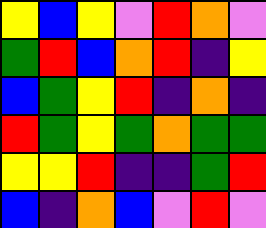[["yellow", "blue", "yellow", "violet", "red", "orange", "violet"], ["green", "red", "blue", "orange", "red", "indigo", "yellow"], ["blue", "green", "yellow", "red", "indigo", "orange", "indigo"], ["red", "green", "yellow", "green", "orange", "green", "green"], ["yellow", "yellow", "red", "indigo", "indigo", "green", "red"], ["blue", "indigo", "orange", "blue", "violet", "red", "violet"]]